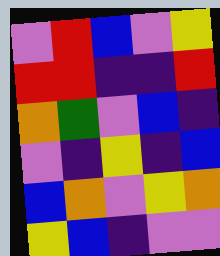[["violet", "red", "blue", "violet", "yellow"], ["red", "red", "indigo", "indigo", "red"], ["orange", "green", "violet", "blue", "indigo"], ["violet", "indigo", "yellow", "indigo", "blue"], ["blue", "orange", "violet", "yellow", "orange"], ["yellow", "blue", "indigo", "violet", "violet"]]